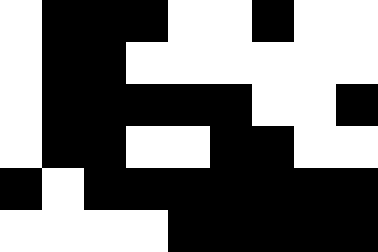[["white", "black", "black", "black", "white", "white", "black", "white", "white"], ["white", "black", "black", "white", "white", "white", "white", "white", "white"], ["white", "black", "black", "black", "black", "black", "white", "white", "black"], ["white", "black", "black", "white", "white", "black", "black", "white", "white"], ["black", "white", "black", "black", "black", "black", "black", "black", "black"], ["white", "white", "white", "white", "black", "black", "black", "black", "black"]]